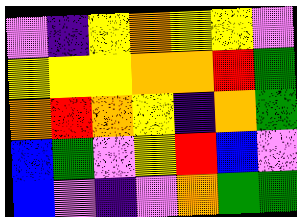[["violet", "indigo", "yellow", "orange", "yellow", "yellow", "violet"], ["yellow", "yellow", "yellow", "orange", "orange", "red", "green"], ["orange", "red", "orange", "yellow", "indigo", "orange", "green"], ["blue", "green", "violet", "yellow", "red", "blue", "violet"], ["blue", "violet", "indigo", "violet", "orange", "green", "green"]]